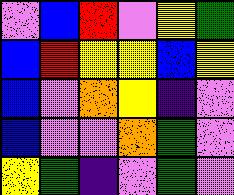[["violet", "blue", "red", "violet", "yellow", "green"], ["blue", "red", "yellow", "yellow", "blue", "yellow"], ["blue", "violet", "orange", "yellow", "indigo", "violet"], ["blue", "violet", "violet", "orange", "green", "violet"], ["yellow", "green", "indigo", "violet", "green", "violet"]]